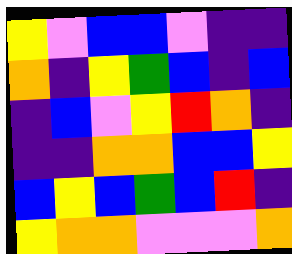[["yellow", "violet", "blue", "blue", "violet", "indigo", "indigo"], ["orange", "indigo", "yellow", "green", "blue", "indigo", "blue"], ["indigo", "blue", "violet", "yellow", "red", "orange", "indigo"], ["indigo", "indigo", "orange", "orange", "blue", "blue", "yellow"], ["blue", "yellow", "blue", "green", "blue", "red", "indigo"], ["yellow", "orange", "orange", "violet", "violet", "violet", "orange"]]